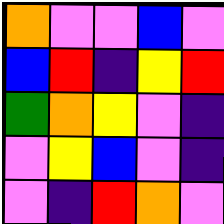[["orange", "violet", "violet", "blue", "violet"], ["blue", "red", "indigo", "yellow", "red"], ["green", "orange", "yellow", "violet", "indigo"], ["violet", "yellow", "blue", "violet", "indigo"], ["violet", "indigo", "red", "orange", "violet"]]